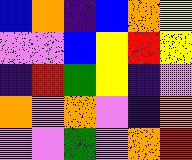[["blue", "orange", "indigo", "blue", "orange", "yellow"], ["violet", "violet", "blue", "yellow", "red", "yellow"], ["indigo", "red", "green", "yellow", "indigo", "violet"], ["orange", "violet", "orange", "violet", "indigo", "orange"], ["violet", "violet", "green", "violet", "orange", "red"]]